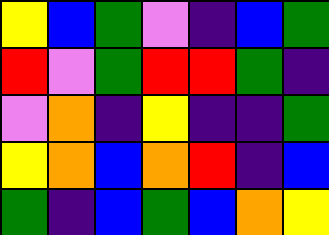[["yellow", "blue", "green", "violet", "indigo", "blue", "green"], ["red", "violet", "green", "red", "red", "green", "indigo"], ["violet", "orange", "indigo", "yellow", "indigo", "indigo", "green"], ["yellow", "orange", "blue", "orange", "red", "indigo", "blue"], ["green", "indigo", "blue", "green", "blue", "orange", "yellow"]]